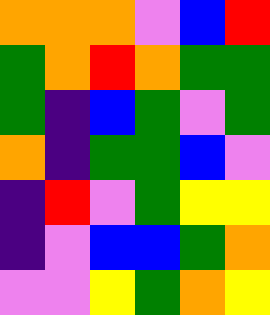[["orange", "orange", "orange", "violet", "blue", "red"], ["green", "orange", "red", "orange", "green", "green"], ["green", "indigo", "blue", "green", "violet", "green"], ["orange", "indigo", "green", "green", "blue", "violet"], ["indigo", "red", "violet", "green", "yellow", "yellow"], ["indigo", "violet", "blue", "blue", "green", "orange"], ["violet", "violet", "yellow", "green", "orange", "yellow"]]